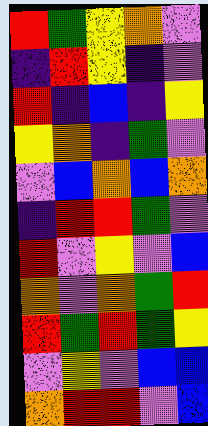[["red", "green", "yellow", "orange", "violet"], ["indigo", "red", "yellow", "indigo", "violet"], ["red", "indigo", "blue", "indigo", "yellow"], ["yellow", "orange", "indigo", "green", "violet"], ["violet", "blue", "orange", "blue", "orange"], ["indigo", "red", "red", "green", "violet"], ["red", "violet", "yellow", "violet", "blue"], ["orange", "violet", "orange", "green", "red"], ["red", "green", "red", "green", "yellow"], ["violet", "yellow", "violet", "blue", "blue"], ["orange", "red", "red", "violet", "blue"]]